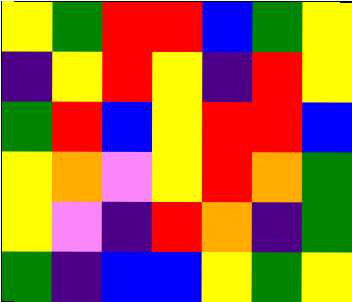[["yellow", "green", "red", "red", "blue", "green", "yellow"], ["indigo", "yellow", "red", "yellow", "indigo", "red", "yellow"], ["green", "red", "blue", "yellow", "red", "red", "blue"], ["yellow", "orange", "violet", "yellow", "red", "orange", "green"], ["yellow", "violet", "indigo", "red", "orange", "indigo", "green"], ["green", "indigo", "blue", "blue", "yellow", "green", "yellow"]]